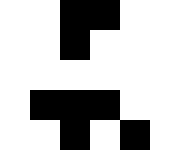[["white", "white", "black", "black", "white", "white"], ["white", "white", "black", "white", "white", "white"], ["white", "white", "white", "white", "white", "white"], ["white", "black", "black", "black", "white", "white"], ["white", "white", "black", "white", "black", "white"]]